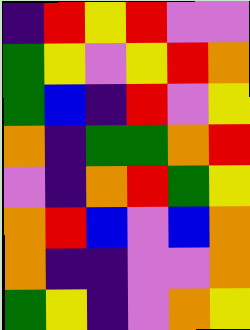[["indigo", "red", "yellow", "red", "violet", "violet"], ["green", "yellow", "violet", "yellow", "red", "orange"], ["green", "blue", "indigo", "red", "violet", "yellow"], ["orange", "indigo", "green", "green", "orange", "red"], ["violet", "indigo", "orange", "red", "green", "yellow"], ["orange", "red", "blue", "violet", "blue", "orange"], ["orange", "indigo", "indigo", "violet", "violet", "orange"], ["green", "yellow", "indigo", "violet", "orange", "yellow"]]